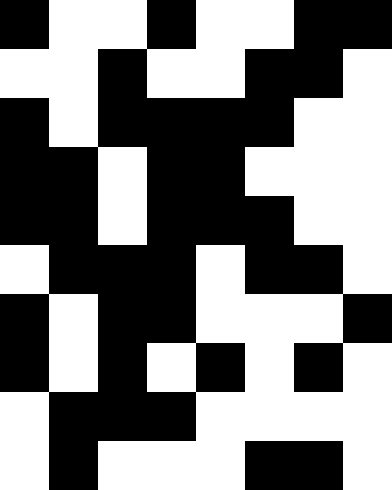[["black", "white", "white", "black", "white", "white", "black", "black"], ["white", "white", "black", "white", "white", "black", "black", "white"], ["black", "white", "black", "black", "black", "black", "white", "white"], ["black", "black", "white", "black", "black", "white", "white", "white"], ["black", "black", "white", "black", "black", "black", "white", "white"], ["white", "black", "black", "black", "white", "black", "black", "white"], ["black", "white", "black", "black", "white", "white", "white", "black"], ["black", "white", "black", "white", "black", "white", "black", "white"], ["white", "black", "black", "black", "white", "white", "white", "white"], ["white", "black", "white", "white", "white", "black", "black", "white"]]